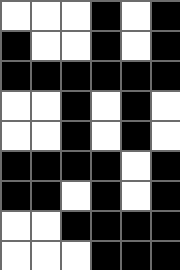[["white", "white", "white", "black", "white", "black"], ["black", "white", "white", "black", "white", "black"], ["black", "black", "black", "black", "black", "black"], ["white", "white", "black", "white", "black", "white"], ["white", "white", "black", "white", "black", "white"], ["black", "black", "black", "black", "white", "black"], ["black", "black", "white", "black", "white", "black"], ["white", "white", "black", "black", "black", "black"], ["white", "white", "white", "black", "black", "black"]]